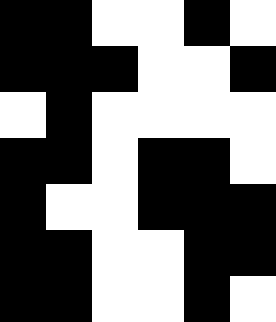[["black", "black", "white", "white", "black", "white"], ["black", "black", "black", "white", "white", "black"], ["white", "black", "white", "white", "white", "white"], ["black", "black", "white", "black", "black", "white"], ["black", "white", "white", "black", "black", "black"], ["black", "black", "white", "white", "black", "black"], ["black", "black", "white", "white", "black", "white"]]